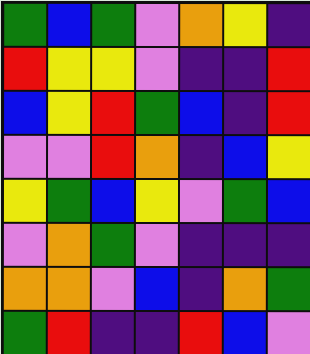[["green", "blue", "green", "violet", "orange", "yellow", "indigo"], ["red", "yellow", "yellow", "violet", "indigo", "indigo", "red"], ["blue", "yellow", "red", "green", "blue", "indigo", "red"], ["violet", "violet", "red", "orange", "indigo", "blue", "yellow"], ["yellow", "green", "blue", "yellow", "violet", "green", "blue"], ["violet", "orange", "green", "violet", "indigo", "indigo", "indigo"], ["orange", "orange", "violet", "blue", "indigo", "orange", "green"], ["green", "red", "indigo", "indigo", "red", "blue", "violet"]]